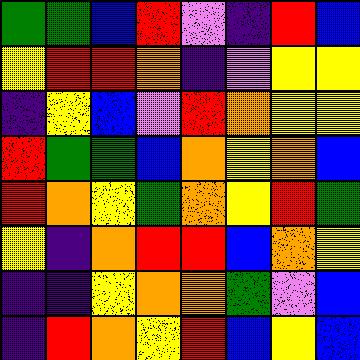[["green", "green", "blue", "red", "violet", "indigo", "red", "blue"], ["yellow", "red", "red", "orange", "indigo", "violet", "yellow", "yellow"], ["indigo", "yellow", "blue", "violet", "red", "orange", "yellow", "yellow"], ["red", "green", "green", "blue", "orange", "yellow", "orange", "blue"], ["red", "orange", "yellow", "green", "orange", "yellow", "red", "green"], ["yellow", "indigo", "orange", "red", "red", "blue", "orange", "yellow"], ["indigo", "indigo", "yellow", "orange", "orange", "green", "violet", "blue"], ["indigo", "red", "orange", "yellow", "red", "blue", "yellow", "blue"]]